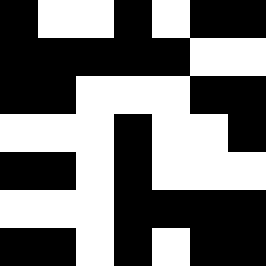[["black", "white", "white", "black", "white", "black", "black"], ["black", "black", "black", "black", "black", "white", "white"], ["black", "black", "white", "white", "white", "black", "black"], ["white", "white", "white", "black", "white", "white", "black"], ["black", "black", "white", "black", "white", "white", "white"], ["white", "white", "white", "black", "black", "black", "black"], ["black", "black", "white", "black", "white", "black", "black"]]